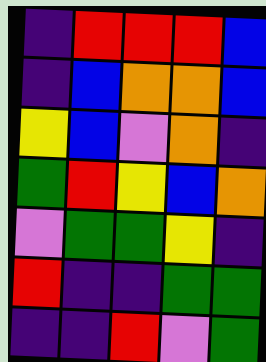[["indigo", "red", "red", "red", "blue"], ["indigo", "blue", "orange", "orange", "blue"], ["yellow", "blue", "violet", "orange", "indigo"], ["green", "red", "yellow", "blue", "orange"], ["violet", "green", "green", "yellow", "indigo"], ["red", "indigo", "indigo", "green", "green"], ["indigo", "indigo", "red", "violet", "green"]]